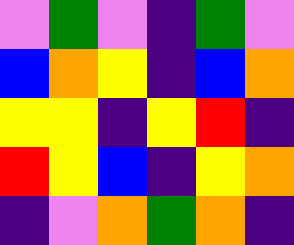[["violet", "green", "violet", "indigo", "green", "violet"], ["blue", "orange", "yellow", "indigo", "blue", "orange"], ["yellow", "yellow", "indigo", "yellow", "red", "indigo"], ["red", "yellow", "blue", "indigo", "yellow", "orange"], ["indigo", "violet", "orange", "green", "orange", "indigo"]]